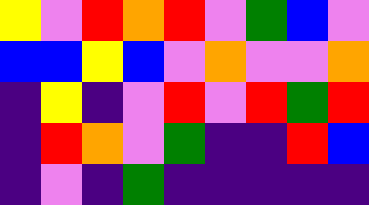[["yellow", "violet", "red", "orange", "red", "violet", "green", "blue", "violet"], ["blue", "blue", "yellow", "blue", "violet", "orange", "violet", "violet", "orange"], ["indigo", "yellow", "indigo", "violet", "red", "violet", "red", "green", "red"], ["indigo", "red", "orange", "violet", "green", "indigo", "indigo", "red", "blue"], ["indigo", "violet", "indigo", "green", "indigo", "indigo", "indigo", "indigo", "indigo"]]